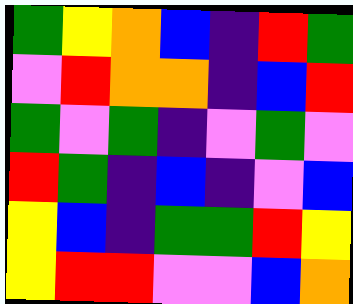[["green", "yellow", "orange", "blue", "indigo", "red", "green"], ["violet", "red", "orange", "orange", "indigo", "blue", "red"], ["green", "violet", "green", "indigo", "violet", "green", "violet"], ["red", "green", "indigo", "blue", "indigo", "violet", "blue"], ["yellow", "blue", "indigo", "green", "green", "red", "yellow"], ["yellow", "red", "red", "violet", "violet", "blue", "orange"]]